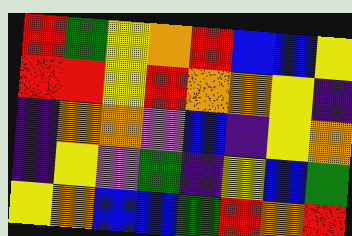[["red", "green", "yellow", "orange", "red", "blue", "blue", "yellow"], ["red", "red", "yellow", "red", "orange", "orange", "yellow", "indigo"], ["indigo", "orange", "orange", "violet", "blue", "indigo", "yellow", "orange"], ["indigo", "yellow", "violet", "green", "indigo", "yellow", "blue", "green"], ["yellow", "orange", "blue", "blue", "green", "red", "orange", "red"]]